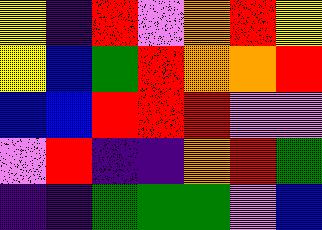[["yellow", "indigo", "red", "violet", "orange", "red", "yellow"], ["yellow", "blue", "green", "red", "orange", "orange", "red"], ["blue", "blue", "red", "red", "red", "violet", "violet"], ["violet", "red", "indigo", "indigo", "orange", "red", "green"], ["indigo", "indigo", "green", "green", "green", "violet", "blue"]]